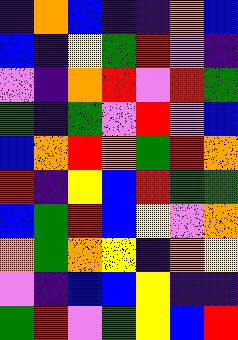[["indigo", "orange", "blue", "indigo", "indigo", "orange", "blue"], ["blue", "indigo", "yellow", "green", "red", "violet", "indigo"], ["violet", "indigo", "orange", "red", "violet", "red", "green"], ["green", "indigo", "green", "violet", "red", "violet", "blue"], ["blue", "orange", "red", "orange", "green", "red", "orange"], ["red", "indigo", "yellow", "blue", "red", "green", "green"], ["blue", "green", "red", "blue", "yellow", "violet", "orange"], ["orange", "green", "orange", "yellow", "indigo", "orange", "yellow"], ["violet", "indigo", "blue", "blue", "yellow", "indigo", "indigo"], ["green", "red", "violet", "green", "yellow", "blue", "red"]]